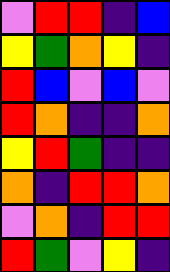[["violet", "red", "red", "indigo", "blue"], ["yellow", "green", "orange", "yellow", "indigo"], ["red", "blue", "violet", "blue", "violet"], ["red", "orange", "indigo", "indigo", "orange"], ["yellow", "red", "green", "indigo", "indigo"], ["orange", "indigo", "red", "red", "orange"], ["violet", "orange", "indigo", "red", "red"], ["red", "green", "violet", "yellow", "indigo"]]